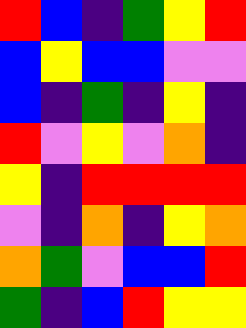[["red", "blue", "indigo", "green", "yellow", "red"], ["blue", "yellow", "blue", "blue", "violet", "violet"], ["blue", "indigo", "green", "indigo", "yellow", "indigo"], ["red", "violet", "yellow", "violet", "orange", "indigo"], ["yellow", "indigo", "red", "red", "red", "red"], ["violet", "indigo", "orange", "indigo", "yellow", "orange"], ["orange", "green", "violet", "blue", "blue", "red"], ["green", "indigo", "blue", "red", "yellow", "yellow"]]